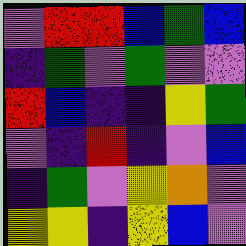[["violet", "red", "red", "blue", "green", "blue"], ["indigo", "green", "violet", "green", "violet", "violet"], ["red", "blue", "indigo", "indigo", "yellow", "green"], ["violet", "indigo", "red", "indigo", "violet", "blue"], ["indigo", "green", "violet", "yellow", "orange", "violet"], ["yellow", "yellow", "indigo", "yellow", "blue", "violet"]]